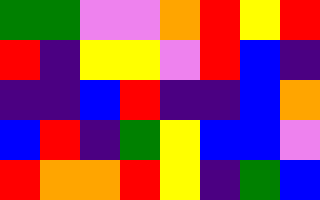[["green", "green", "violet", "violet", "orange", "red", "yellow", "red"], ["red", "indigo", "yellow", "yellow", "violet", "red", "blue", "indigo"], ["indigo", "indigo", "blue", "red", "indigo", "indigo", "blue", "orange"], ["blue", "red", "indigo", "green", "yellow", "blue", "blue", "violet"], ["red", "orange", "orange", "red", "yellow", "indigo", "green", "blue"]]